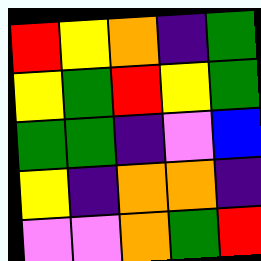[["red", "yellow", "orange", "indigo", "green"], ["yellow", "green", "red", "yellow", "green"], ["green", "green", "indigo", "violet", "blue"], ["yellow", "indigo", "orange", "orange", "indigo"], ["violet", "violet", "orange", "green", "red"]]